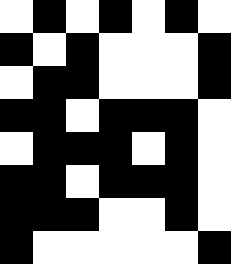[["white", "black", "white", "black", "white", "black", "white"], ["black", "white", "black", "white", "white", "white", "black"], ["white", "black", "black", "white", "white", "white", "black"], ["black", "black", "white", "black", "black", "black", "white"], ["white", "black", "black", "black", "white", "black", "white"], ["black", "black", "white", "black", "black", "black", "white"], ["black", "black", "black", "white", "white", "black", "white"], ["black", "white", "white", "white", "white", "white", "black"]]